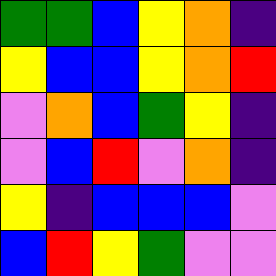[["green", "green", "blue", "yellow", "orange", "indigo"], ["yellow", "blue", "blue", "yellow", "orange", "red"], ["violet", "orange", "blue", "green", "yellow", "indigo"], ["violet", "blue", "red", "violet", "orange", "indigo"], ["yellow", "indigo", "blue", "blue", "blue", "violet"], ["blue", "red", "yellow", "green", "violet", "violet"]]